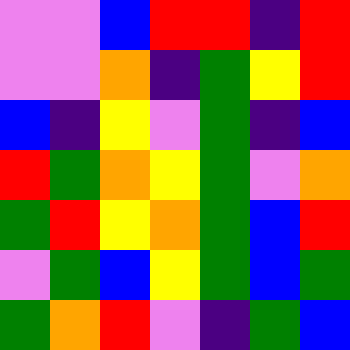[["violet", "violet", "blue", "red", "red", "indigo", "red"], ["violet", "violet", "orange", "indigo", "green", "yellow", "red"], ["blue", "indigo", "yellow", "violet", "green", "indigo", "blue"], ["red", "green", "orange", "yellow", "green", "violet", "orange"], ["green", "red", "yellow", "orange", "green", "blue", "red"], ["violet", "green", "blue", "yellow", "green", "blue", "green"], ["green", "orange", "red", "violet", "indigo", "green", "blue"]]